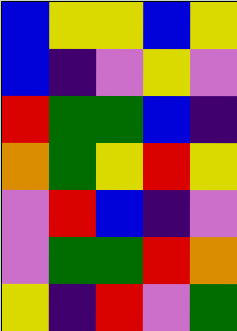[["blue", "yellow", "yellow", "blue", "yellow"], ["blue", "indigo", "violet", "yellow", "violet"], ["red", "green", "green", "blue", "indigo"], ["orange", "green", "yellow", "red", "yellow"], ["violet", "red", "blue", "indigo", "violet"], ["violet", "green", "green", "red", "orange"], ["yellow", "indigo", "red", "violet", "green"]]